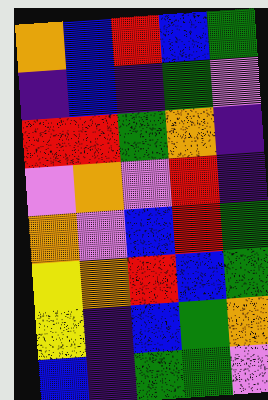[["orange", "blue", "red", "blue", "green"], ["indigo", "blue", "indigo", "green", "violet"], ["red", "red", "green", "orange", "indigo"], ["violet", "orange", "violet", "red", "indigo"], ["orange", "violet", "blue", "red", "green"], ["yellow", "orange", "red", "blue", "green"], ["yellow", "indigo", "blue", "green", "orange"], ["blue", "indigo", "green", "green", "violet"]]